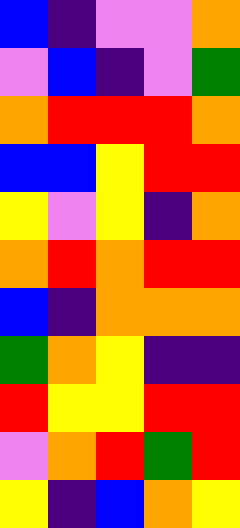[["blue", "indigo", "violet", "violet", "orange"], ["violet", "blue", "indigo", "violet", "green"], ["orange", "red", "red", "red", "orange"], ["blue", "blue", "yellow", "red", "red"], ["yellow", "violet", "yellow", "indigo", "orange"], ["orange", "red", "orange", "red", "red"], ["blue", "indigo", "orange", "orange", "orange"], ["green", "orange", "yellow", "indigo", "indigo"], ["red", "yellow", "yellow", "red", "red"], ["violet", "orange", "red", "green", "red"], ["yellow", "indigo", "blue", "orange", "yellow"]]